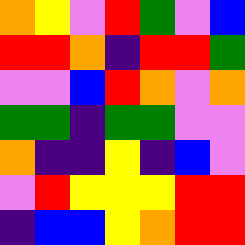[["orange", "yellow", "violet", "red", "green", "violet", "blue"], ["red", "red", "orange", "indigo", "red", "red", "green"], ["violet", "violet", "blue", "red", "orange", "violet", "orange"], ["green", "green", "indigo", "green", "green", "violet", "violet"], ["orange", "indigo", "indigo", "yellow", "indigo", "blue", "violet"], ["violet", "red", "yellow", "yellow", "yellow", "red", "red"], ["indigo", "blue", "blue", "yellow", "orange", "red", "red"]]